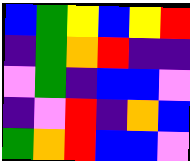[["blue", "green", "yellow", "blue", "yellow", "red"], ["indigo", "green", "orange", "red", "indigo", "indigo"], ["violet", "green", "indigo", "blue", "blue", "violet"], ["indigo", "violet", "red", "indigo", "orange", "blue"], ["green", "orange", "red", "blue", "blue", "violet"]]